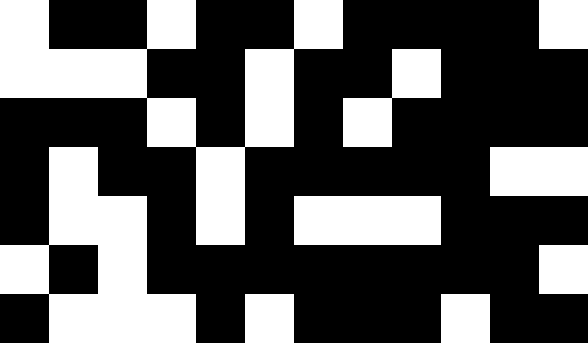[["white", "black", "black", "white", "black", "black", "white", "black", "black", "black", "black", "white"], ["white", "white", "white", "black", "black", "white", "black", "black", "white", "black", "black", "black"], ["black", "black", "black", "white", "black", "white", "black", "white", "black", "black", "black", "black"], ["black", "white", "black", "black", "white", "black", "black", "black", "black", "black", "white", "white"], ["black", "white", "white", "black", "white", "black", "white", "white", "white", "black", "black", "black"], ["white", "black", "white", "black", "black", "black", "black", "black", "black", "black", "black", "white"], ["black", "white", "white", "white", "black", "white", "black", "black", "black", "white", "black", "black"]]